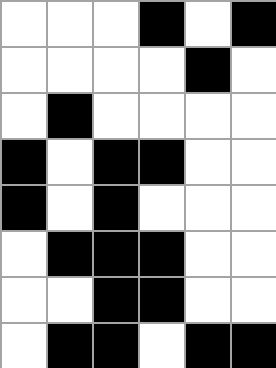[["white", "white", "white", "black", "white", "black"], ["white", "white", "white", "white", "black", "white"], ["white", "black", "white", "white", "white", "white"], ["black", "white", "black", "black", "white", "white"], ["black", "white", "black", "white", "white", "white"], ["white", "black", "black", "black", "white", "white"], ["white", "white", "black", "black", "white", "white"], ["white", "black", "black", "white", "black", "black"]]